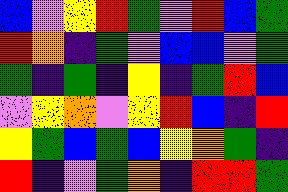[["blue", "violet", "yellow", "red", "green", "violet", "red", "blue", "green"], ["red", "orange", "indigo", "green", "violet", "blue", "blue", "violet", "green"], ["green", "indigo", "green", "indigo", "yellow", "indigo", "green", "red", "blue"], ["violet", "yellow", "orange", "violet", "yellow", "red", "blue", "indigo", "red"], ["yellow", "green", "blue", "green", "blue", "yellow", "orange", "green", "indigo"], ["red", "indigo", "violet", "green", "orange", "indigo", "red", "red", "green"]]